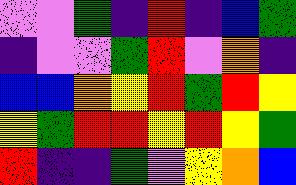[["violet", "violet", "green", "indigo", "red", "indigo", "blue", "green"], ["indigo", "violet", "violet", "green", "red", "violet", "orange", "indigo"], ["blue", "blue", "orange", "yellow", "red", "green", "red", "yellow"], ["yellow", "green", "red", "red", "yellow", "red", "yellow", "green"], ["red", "indigo", "indigo", "green", "violet", "yellow", "orange", "blue"]]